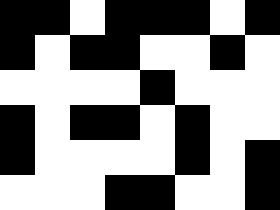[["black", "black", "white", "black", "black", "black", "white", "black"], ["black", "white", "black", "black", "white", "white", "black", "white"], ["white", "white", "white", "white", "black", "white", "white", "white"], ["black", "white", "black", "black", "white", "black", "white", "white"], ["black", "white", "white", "white", "white", "black", "white", "black"], ["white", "white", "white", "black", "black", "white", "white", "black"]]